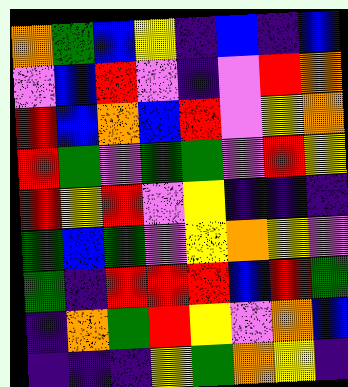[["orange", "green", "blue", "yellow", "indigo", "blue", "indigo", "blue"], ["violet", "blue", "red", "violet", "indigo", "violet", "red", "orange"], ["red", "blue", "orange", "blue", "red", "violet", "yellow", "orange"], ["red", "green", "violet", "green", "green", "violet", "red", "yellow"], ["red", "yellow", "red", "violet", "yellow", "indigo", "indigo", "indigo"], ["green", "blue", "green", "violet", "yellow", "orange", "yellow", "violet"], ["green", "indigo", "red", "red", "red", "blue", "red", "green"], ["indigo", "orange", "green", "red", "yellow", "violet", "orange", "blue"], ["indigo", "indigo", "indigo", "yellow", "green", "orange", "yellow", "indigo"]]